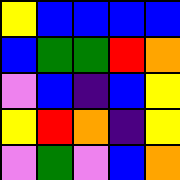[["yellow", "blue", "blue", "blue", "blue"], ["blue", "green", "green", "red", "orange"], ["violet", "blue", "indigo", "blue", "yellow"], ["yellow", "red", "orange", "indigo", "yellow"], ["violet", "green", "violet", "blue", "orange"]]